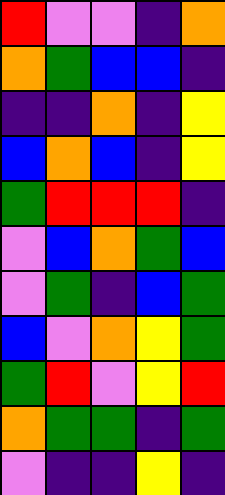[["red", "violet", "violet", "indigo", "orange"], ["orange", "green", "blue", "blue", "indigo"], ["indigo", "indigo", "orange", "indigo", "yellow"], ["blue", "orange", "blue", "indigo", "yellow"], ["green", "red", "red", "red", "indigo"], ["violet", "blue", "orange", "green", "blue"], ["violet", "green", "indigo", "blue", "green"], ["blue", "violet", "orange", "yellow", "green"], ["green", "red", "violet", "yellow", "red"], ["orange", "green", "green", "indigo", "green"], ["violet", "indigo", "indigo", "yellow", "indigo"]]